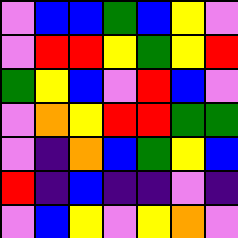[["violet", "blue", "blue", "green", "blue", "yellow", "violet"], ["violet", "red", "red", "yellow", "green", "yellow", "red"], ["green", "yellow", "blue", "violet", "red", "blue", "violet"], ["violet", "orange", "yellow", "red", "red", "green", "green"], ["violet", "indigo", "orange", "blue", "green", "yellow", "blue"], ["red", "indigo", "blue", "indigo", "indigo", "violet", "indigo"], ["violet", "blue", "yellow", "violet", "yellow", "orange", "violet"]]